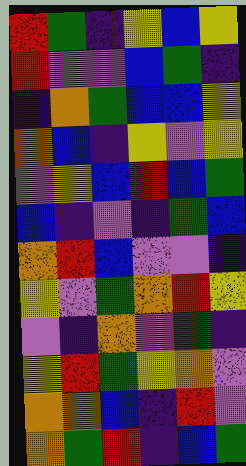[["red", "green", "indigo", "yellow", "blue", "yellow"], ["red", "violet", "violet", "blue", "green", "indigo"], ["indigo", "orange", "green", "blue", "blue", "yellow"], ["orange", "blue", "indigo", "yellow", "violet", "yellow"], ["violet", "yellow", "blue", "red", "blue", "green"], ["blue", "indigo", "violet", "indigo", "green", "blue"], ["orange", "red", "blue", "violet", "violet", "indigo"], ["yellow", "violet", "green", "orange", "red", "yellow"], ["violet", "indigo", "orange", "violet", "green", "indigo"], ["yellow", "red", "green", "yellow", "orange", "violet"], ["orange", "orange", "blue", "indigo", "red", "violet"], ["orange", "green", "red", "indigo", "blue", "green"]]